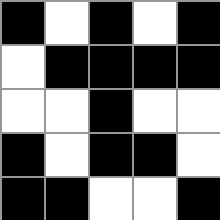[["black", "white", "black", "white", "black"], ["white", "black", "black", "black", "black"], ["white", "white", "black", "white", "white"], ["black", "white", "black", "black", "white"], ["black", "black", "white", "white", "black"]]